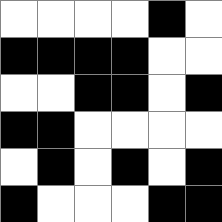[["white", "white", "white", "white", "black", "white"], ["black", "black", "black", "black", "white", "white"], ["white", "white", "black", "black", "white", "black"], ["black", "black", "white", "white", "white", "white"], ["white", "black", "white", "black", "white", "black"], ["black", "white", "white", "white", "black", "black"]]